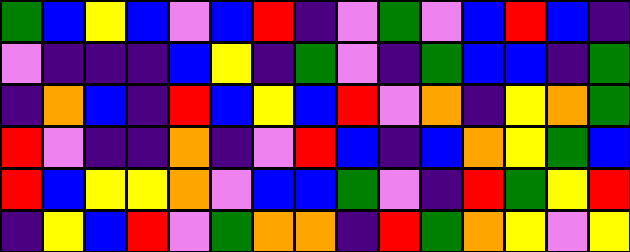[["green", "blue", "yellow", "blue", "violet", "blue", "red", "indigo", "violet", "green", "violet", "blue", "red", "blue", "indigo"], ["violet", "indigo", "indigo", "indigo", "blue", "yellow", "indigo", "green", "violet", "indigo", "green", "blue", "blue", "indigo", "green"], ["indigo", "orange", "blue", "indigo", "red", "blue", "yellow", "blue", "red", "violet", "orange", "indigo", "yellow", "orange", "green"], ["red", "violet", "indigo", "indigo", "orange", "indigo", "violet", "red", "blue", "indigo", "blue", "orange", "yellow", "green", "blue"], ["red", "blue", "yellow", "yellow", "orange", "violet", "blue", "blue", "green", "violet", "indigo", "red", "green", "yellow", "red"], ["indigo", "yellow", "blue", "red", "violet", "green", "orange", "orange", "indigo", "red", "green", "orange", "yellow", "violet", "yellow"]]